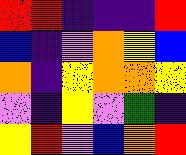[["red", "red", "indigo", "indigo", "indigo", "red"], ["blue", "indigo", "violet", "orange", "yellow", "blue"], ["orange", "indigo", "yellow", "orange", "orange", "yellow"], ["violet", "indigo", "yellow", "violet", "green", "indigo"], ["yellow", "red", "violet", "blue", "orange", "red"]]